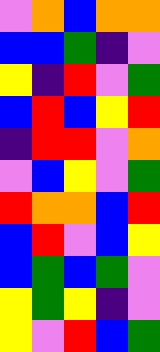[["violet", "orange", "blue", "orange", "orange"], ["blue", "blue", "green", "indigo", "violet"], ["yellow", "indigo", "red", "violet", "green"], ["blue", "red", "blue", "yellow", "red"], ["indigo", "red", "red", "violet", "orange"], ["violet", "blue", "yellow", "violet", "green"], ["red", "orange", "orange", "blue", "red"], ["blue", "red", "violet", "blue", "yellow"], ["blue", "green", "blue", "green", "violet"], ["yellow", "green", "yellow", "indigo", "violet"], ["yellow", "violet", "red", "blue", "green"]]